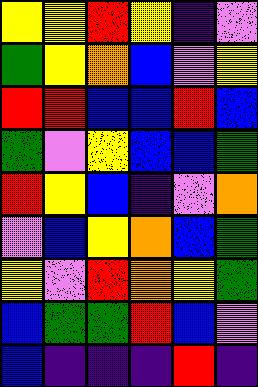[["yellow", "yellow", "red", "yellow", "indigo", "violet"], ["green", "yellow", "orange", "blue", "violet", "yellow"], ["red", "red", "blue", "blue", "red", "blue"], ["green", "violet", "yellow", "blue", "blue", "green"], ["red", "yellow", "blue", "indigo", "violet", "orange"], ["violet", "blue", "yellow", "orange", "blue", "green"], ["yellow", "violet", "red", "orange", "yellow", "green"], ["blue", "green", "green", "red", "blue", "violet"], ["blue", "indigo", "indigo", "indigo", "red", "indigo"]]